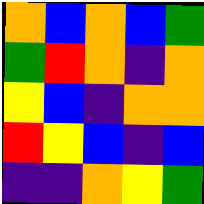[["orange", "blue", "orange", "blue", "green"], ["green", "red", "orange", "indigo", "orange"], ["yellow", "blue", "indigo", "orange", "orange"], ["red", "yellow", "blue", "indigo", "blue"], ["indigo", "indigo", "orange", "yellow", "green"]]